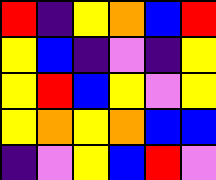[["red", "indigo", "yellow", "orange", "blue", "red"], ["yellow", "blue", "indigo", "violet", "indigo", "yellow"], ["yellow", "red", "blue", "yellow", "violet", "yellow"], ["yellow", "orange", "yellow", "orange", "blue", "blue"], ["indigo", "violet", "yellow", "blue", "red", "violet"]]